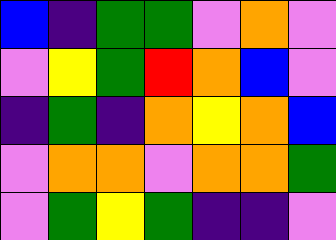[["blue", "indigo", "green", "green", "violet", "orange", "violet"], ["violet", "yellow", "green", "red", "orange", "blue", "violet"], ["indigo", "green", "indigo", "orange", "yellow", "orange", "blue"], ["violet", "orange", "orange", "violet", "orange", "orange", "green"], ["violet", "green", "yellow", "green", "indigo", "indigo", "violet"]]